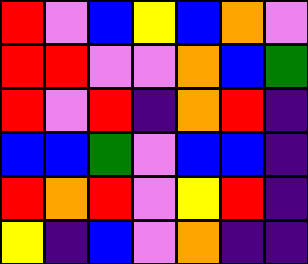[["red", "violet", "blue", "yellow", "blue", "orange", "violet"], ["red", "red", "violet", "violet", "orange", "blue", "green"], ["red", "violet", "red", "indigo", "orange", "red", "indigo"], ["blue", "blue", "green", "violet", "blue", "blue", "indigo"], ["red", "orange", "red", "violet", "yellow", "red", "indigo"], ["yellow", "indigo", "blue", "violet", "orange", "indigo", "indigo"]]